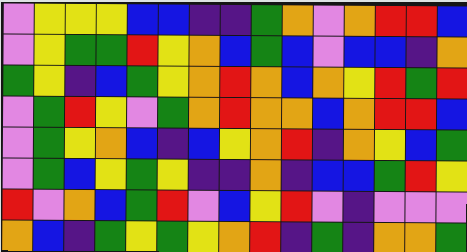[["violet", "yellow", "yellow", "yellow", "blue", "blue", "indigo", "indigo", "green", "orange", "violet", "orange", "red", "red", "blue"], ["violet", "yellow", "green", "green", "red", "yellow", "orange", "blue", "green", "blue", "violet", "blue", "blue", "indigo", "orange"], ["green", "yellow", "indigo", "blue", "green", "yellow", "orange", "red", "orange", "blue", "orange", "yellow", "red", "green", "red"], ["violet", "green", "red", "yellow", "violet", "green", "orange", "red", "orange", "orange", "blue", "orange", "red", "red", "blue"], ["violet", "green", "yellow", "orange", "blue", "indigo", "blue", "yellow", "orange", "red", "indigo", "orange", "yellow", "blue", "green"], ["violet", "green", "blue", "yellow", "green", "yellow", "indigo", "indigo", "orange", "indigo", "blue", "blue", "green", "red", "yellow"], ["red", "violet", "orange", "blue", "green", "red", "violet", "blue", "yellow", "red", "violet", "indigo", "violet", "violet", "violet"], ["orange", "blue", "indigo", "green", "yellow", "green", "yellow", "orange", "red", "indigo", "green", "indigo", "orange", "orange", "green"]]